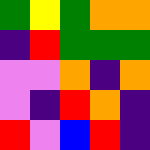[["green", "yellow", "green", "orange", "orange"], ["indigo", "red", "green", "green", "green"], ["violet", "violet", "orange", "indigo", "orange"], ["violet", "indigo", "red", "orange", "indigo"], ["red", "violet", "blue", "red", "indigo"]]